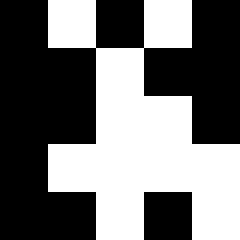[["black", "white", "black", "white", "black"], ["black", "black", "white", "black", "black"], ["black", "black", "white", "white", "black"], ["black", "white", "white", "white", "white"], ["black", "black", "white", "black", "white"]]